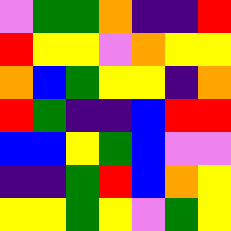[["violet", "green", "green", "orange", "indigo", "indigo", "red"], ["red", "yellow", "yellow", "violet", "orange", "yellow", "yellow"], ["orange", "blue", "green", "yellow", "yellow", "indigo", "orange"], ["red", "green", "indigo", "indigo", "blue", "red", "red"], ["blue", "blue", "yellow", "green", "blue", "violet", "violet"], ["indigo", "indigo", "green", "red", "blue", "orange", "yellow"], ["yellow", "yellow", "green", "yellow", "violet", "green", "yellow"]]